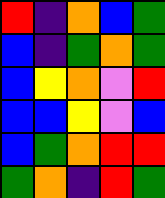[["red", "indigo", "orange", "blue", "green"], ["blue", "indigo", "green", "orange", "green"], ["blue", "yellow", "orange", "violet", "red"], ["blue", "blue", "yellow", "violet", "blue"], ["blue", "green", "orange", "red", "red"], ["green", "orange", "indigo", "red", "green"]]